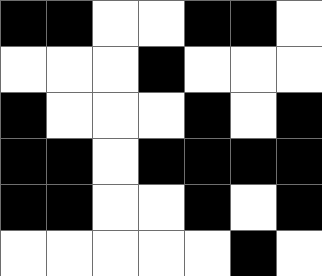[["black", "black", "white", "white", "black", "black", "white"], ["white", "white", "white", "black", "white", "white", "white"], ["black", "white", "white", "white", "black", "white", "black"], ["black", "black", "white", "black", "black", "black", "black"], ["black", "black", "white", "white", "black", "white", "black"], ["white", "white", "white", "white", "white", "black", "white"]]